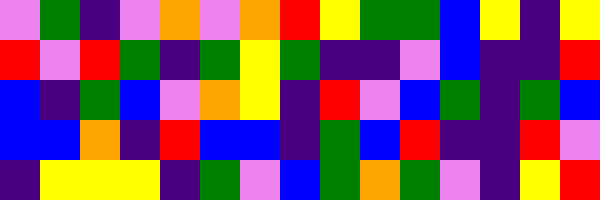[["violet", "green", "indigo", "violet", "orange", "violet", "orange", "red", "yellow", "green", "green", "blue", "yellow", "indigo", "yellow"], ["red", "violet", "red", "green", "indigo", "green", "yellow", "green", "indigo", "indigo", "violet", "blue", "indigo", "indigo", "red"], ["blue", "indigo", "green", "blue", "violet", "orange", "yellow", "indigo", "red", "violet", "blue", "green", "indigo", "green", "blue"], ["blue", "blue", "orange", "indigo", "red", "blue", "blue", "indigo", "green", "blue", "red", "indigo", "indigo", "red", "violet"], ["indigo", "yellow", "yellow", "yellow", "indigo", "green", "violet", "blue", "green", "orange", "green", "violet", "indigo", "yellow", "red"]]